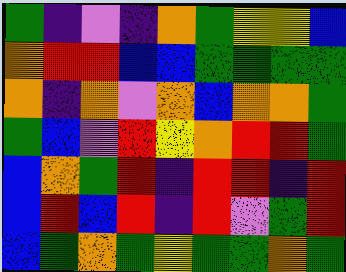[["green", "indigo", "violet", "indigo", "orange", "green", "yellow", "yellow", "blue"], ["orange", "red", "red", "blue", "blue", "green", "green", "green", "green"], ["orange", "indigo", "orange", "violet", "orange", "blue", "orange", "orange", "green"], ["green", "blue", "violet", "red", "yellow", "orange", "red", "red", "green"], ["blue", "orange", "green", "red", "indigo", "red", "red", "indigo", "red"], ["blue", "red", "blue", "red", "indigo", "red", "violet", "green", "red"], ["blue", "green", "orange", "green", "yellow", "green", "green", "orange", "green"]]